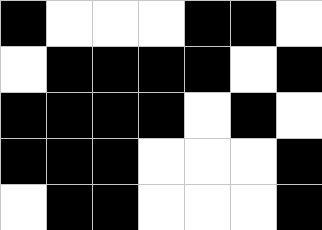[["black", "white", "white", "white", "black", "black", "white"], ["white", "black", "black", "black", "black", "white", "black"], ["black", "black", "black", "black", "white", "black", "white"], ["black", "black", "black", "white", "white", "white", "black"], ["white", "black", "black", "white", "white", "white", "black"]]